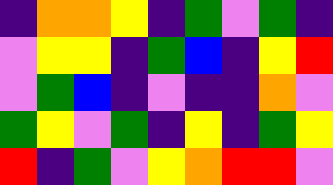[["indigo", "orange", "orange", "yellow", "indigo", "green", "violet", "green", "indigo"], ["violet", "yellow", "yellow", "indigo", "green", "blue", "indigo", "yellow", "red"], ["violet", "green", "blue", "indigo", "violet", "indigo", "indigo", "orange", "violet"], ["green", "yellow", "violet", "green", "indigo", "yellow", "indigo", "green", "yellow"], ["red", "indigo", "green", "violet", "yellow", "orange", "red", "red", "violet"]]